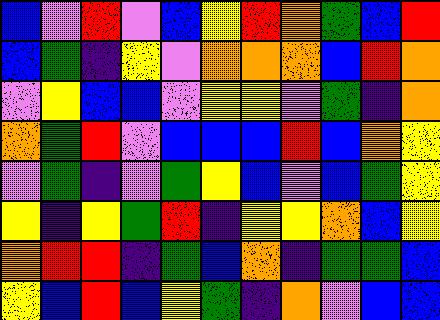[["blue", "violet", "red", "violet", "blue", "yellow", "red", "orange", "green", "blue", "red"], ["blue", "green", "indigo", "yellow", "violet", "orange", "orange", "orange", "blue", "red", "orange"], ["violet", "yellow", "blue", "blue", "violet", "yellow", "yellow", "violet", "green", "indigo", "orange"], ["orange", "green", "red", "violet", "blue", "blue", "blue", "red", "blue", "orange", "yellow"], ["violet", "green", "indigo", "violet", "green", "yellow", "blue", "violet", "blue", "green", "yellow"], ["yellow", "indigo", "yellow", "green", "red", "indigo", "yellow", "yellow", "orange", "blue", "yellow"], ["orange", "red", "red", "indigo", "green", "blue", "orange", "indigo", "green", "green", "blue"], ["yellow", "blue", "red", "blue", "yellow", "green", "indigo", "orange", "violet", "blue", "blue"]]